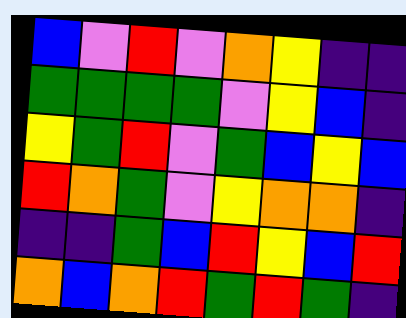[["blue", "violet", "red", "violet", "orange", "yellow", "indigo", "indigo"], ["green", "green", "green", "green", "violet", "yellow", "blue", "indigo"], ["yellow", "green", "red", "violet", "green", "blue", "yellow", "blue"], ["red", "orange", "green", "violet", "yellow", "orange", "orange", "indigo"], ["indigo", "indigo", "green", "blue", "red", "yellow", "blue", "red"], ["orange", "blue", "orange", "red", "green", "red", "green", "indigo"]]